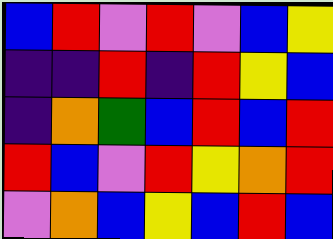[["blue", "red", "violet", "red", "violet", "blue", "yellow"], ["indigo", "indigo", "red", "indigo", "red", "yellow", "blue"], ["indigo", "orange", "green", "blue", "red", "blue", "red"], ["red", "blue", "violet", "red", "yellow", "orange", "red"], ["violet", "orange", "blue", "yellow", "blue", "red", "blue"]]